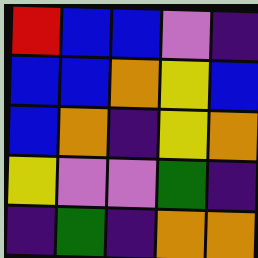[["red", "blue", "blue", "violet", "indigo"], ["blue", "blue", "orange", "yellow", "blue"], ["blue", "orange", "indigo", "yellow", "orange"], ["yellow", "violet", "violet", "green", "indigo"], ["indigo", "green", "indigo", "orange", "orange"]]